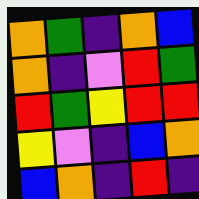[["orange", "green", "indigo", "orange", "blue"], ["orange", "indigo", "violet", "red", "green"], ["red", "green", "yellow", "red", "red"], ["yellow", "violet", "indigo", "blue", "orange"], ["blue", "orange", "indigo", "red", "indigo"]]